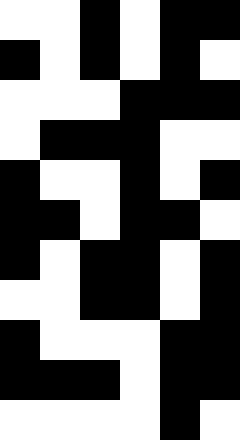[["white", "white", "black", "white", "black", "black"], ["black", "white", "black", "white", "black", "white"], ["white", "white", "white", "black", "black", "black"], ["white", "black", "black", "black", "white", "white"], ["black", "white", "white", "black", "white", "black"], ["black", "black", "white", "black", "black", "white"], ["black", "white", "black", "black", "white", "black"], ["white", "white", "black", "black", "white", "black"], ["black", "white", "white", "white", "black", "black"], ["black", "black", "black", "white", "black", "black"], ["white", "white", "white", "white", "black", "white"]]